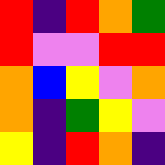[["red", "indigo", "red", "orange", "green"], ["red", "violet", "violet", "red", "red"], ["orange", "blue", "yellow", "violet", "orange"], ["orange", "indigo", "green", "yellow", "violet"], ["yellow", "indigo", "red", "orange", "indigo"]]